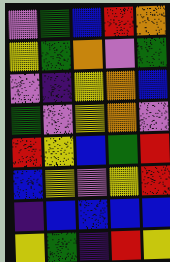[["violet", "green", "blue", "red", "orange"], ["yellow", "green", "orange", "violet", "green"], ["violet", "indigo", "yellow", "orange", "blue"], ["green", "violet", "yellow", "orange", "violet"], ["red", "yellow", "blue", "green", "red"], ["blue", "yellow", "violet", "yellow", "red"], ["indigo", "blue", "blue", "blue", "blue"], ["yellow", "green", "indigo", "red", "yellow"]]